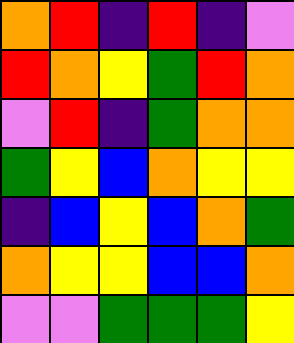[["orange", "red", "indigo", "red", "indigo", "violet"], ["red", "orange", "yellow", "green", "red", "orange"], ["violet", "red", "indigo", "green", "orange", "orange"], ["green", "yellow", "blue", "orange", "yellow", "yellow"], ["indigo", "blue", "yellow", "blue", "orange", "green"], ["orange", "yellow", "yellow", "blue", "blue", "orange"], ["violet", "violet", "green", "green", "green", "yellow"]]